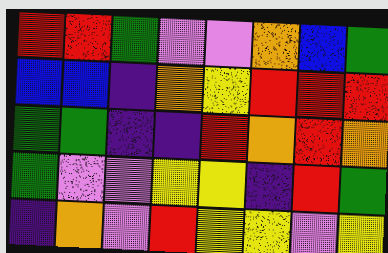[["red", "red", "green", "violet", "violet", "orange", "blue", "green"], ["blue", "blue", "indigo", "orange", "yellow", "red", "red", "red"], ["green", "green", "indigo", "indigo", "red", "orange", "red", "orange"], ["green", "violet", "violet", "yellow", "yellow", "indigo", "red", "green"], ["indigo", "orange", "violet", "red", "yellow", "yellow", "violet", "yellow"]]